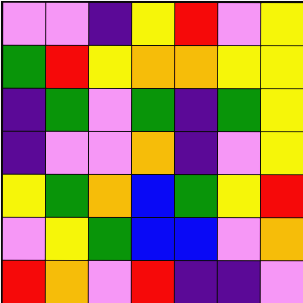[["violet", "violet", "indigo", "yellow", "red", "violet", "yellow"], ["green", "red", "yellow", "orange", "orange", "yellow", "yellow"], ["indigo", "green", "violet", "green", "indigo", "green", "yellow"], ["indigo", "violet", "violet", "orange", "indigo", "violet", "yellow"], ["yellow", "green", "orange", "blue", "green", "yellow", "red"], ["violet", "yellow", "green", "blue", "blue", "violet", "orange"], ["red", "orange", "violet", "red", "indigo", "indigo", "violet"]]